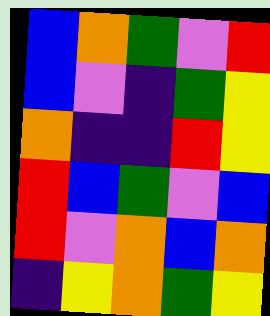[["blue", "orange", "green", "violet", "red"], ["blue", "violet", "indigo", "green", "yellow"], ["orange", "indigo", "indigo", "red", "yellow"], ["red", "blue", "green", "violet", "blue"], ["red", "violet", "orange", "blue", "orange"], ["indigo", "yellow", "orange", "green", "yellow"]]